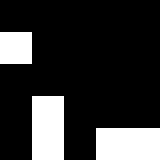[["black", "black", "black", "black", "black"], ["white", "black", "black", "black", "black"], ["black", "black", "black", "black", "black"], ["black", "white", "black", "black", "black"], ["black", "white", "black", "white", "white"]]